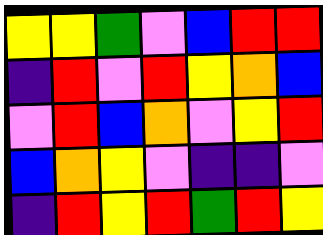[["yellow", "yellow", "green", "violet", "blue", "red", "red"], ["indigo", "red", "violet", "red", "yellow", "orange", "blue"], ["violet", "red", "blue", "orange", "violet", "yellow", "red"], ["blue", "orange", "yellow", "violet", "indigo", "indigo", "violet"], ["indigo", "red", "yellow", "red", "green", "red", "yellow"]]